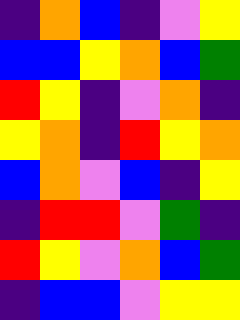[["indigo", "orange", "blue", "indigo", "violet", "yellow"], ["blue", "blue", "yellow", "orange", "blue", "green"], ["red", "yellow", "indigo", "violet", "orange", "indigo"], ["yellow", "orange", "indigo", "red", "yellow", "orange"], ["blue", "orange", "violet", "blue", "indigo", "yellow"], ["indigo", "red", "red", "violet", "green", "indigo"], ["red", "yellow", "violet", "orange", "blue", "green"], ["indigo", "blue", "blue", "violet", "yellow", "yellow"]]